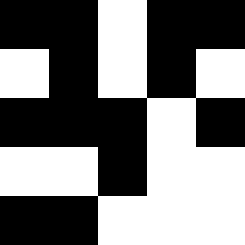[["black", "black", "white", "black", "black"], ["white", "black", "white", "black", "white"], ["black", "black", "black", "white", "black"], ["white", "white", "black", "white", "white"], ["black", "black", "white", "white", "white"]]